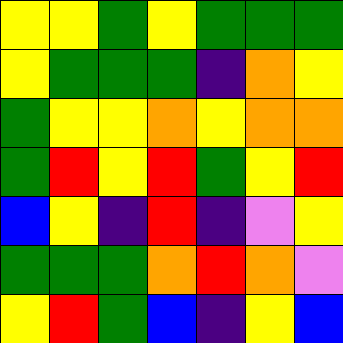[["yellow", "yellow", "green", "yellow", "green", "green", "green"], ["yellow", "green", "green", "green", "indigo", "orange", "yellow"], ["green", "yellow", "yellow", "orange", "yellow", "orange", "orange"], ["green", "red", "yellow", "red", "green", "yellow", "red"], ["blue", "yellow", "indigo", "red", "indigo", "violet", "yellow"], ["green", "green", "green", "orange", "red", "orange", "violet"], ["yellow", "red", "green", "blue", "indigo", "yellow", "blue"]]